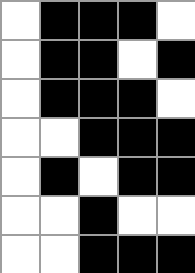[["white", "black", "black", "black", "white"], ["white", "black", "black", "white", "black"], ["white", "black", "black", "black", "white"], ["white", "white", "black", "black", "black"], ["white", "black", "white", "black", "black"], ["white", "white", "black", "white", "white"], ["white", "white", "black", "black", "black"]]